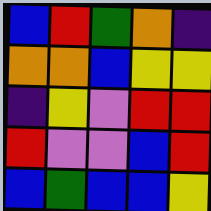[["blue", "red", "green", "orange", "indigo"], ["orange", "orange", "blue", "yellow", "yellow"], ["indigo", "yellow", "violet", "red", "red"], ["red", "violet", "violet", "blue", "red"], ["blue", "green", "blue", "blue", "yellow"]]